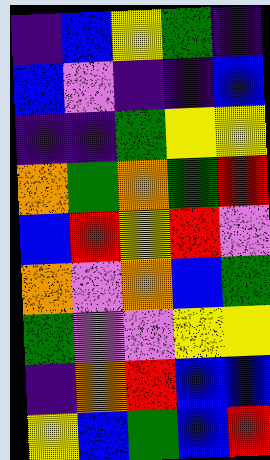[["indigo", "blue", "yellow", "green", "indigo"], ["blue", "violet", "indigo", "indigo", "blue"], ["indigo", "indigo", "green", "yellow", "yellow"], ["orange", "green", "orange", "green", "red"], ["blue", "red", "yellow", "red", "violet"], ["orange", "violet", "orange", "blue", "green"], ["green", "violet", "violet", "yellow", "yellow"], ["indigo", "orange", "red", "blue", "blue"], ["yellow", "blue", "green", "blue", "red"]]